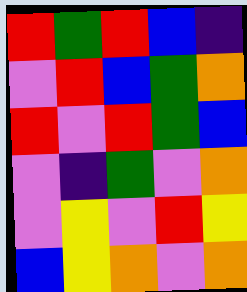[["red", "green", "red", "blue", "indigo"], ["violet", "red", "blue", "green", "orange"], ["red", "violet", "red", "green", "blue"], ["violet", "indigo", "green", "violet", "orange"], ["violet", "yellow", "violet", "red", "yellow"], ["blue", "yellow", "orange", "violet", "orange"]]